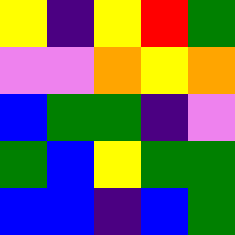[["yellow", "indigo", "yellow", "red", "green"], ["violet", "violet", "orange", "yellow", "orange"], ["blue", "green", "green", "indigo", "violet"], ["green", "blue", "yellow", "green", "green"], ["blue", "blue", "indigo", "blue", "green"]]